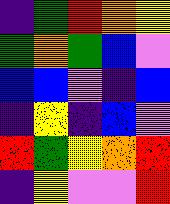[["indigo", "green", "red", "orange", "yellow"], ["green", "orange", "green", "blue", "violet"], ["blue", "blue", "violet", "indigo", "blue"], ["indigo", "yellow", "indigo", "blue", "violet"], ["red", "green", "yellow", "orange", "red"], ["indigo", "yellow", "violet", "violet", "red"]]